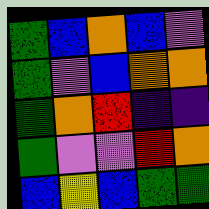[["green", "blue", "orange", "blue", "violet"], ["green", "violet", "blue", "orange", "orange"], ["green", "orange", "red", "indigo", "indigo"], ["green", "violet", "violet", "red", "orange"], ["blue", "yellow", "blue", "green", "green"]]